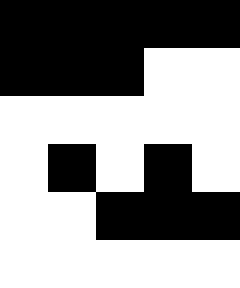[["black", "black", "black", "black", "black"], ["black", "black", "black", "white", "white"], ["white", "white", "white", "white", "white"], ["white", "black", "white", "black", "white"], ["white", "white", "black", "black", "black"], ["white", "white", "white", "white", "white"]]